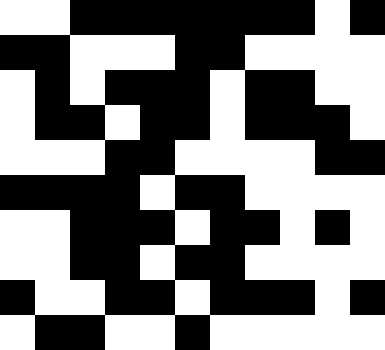[["white", "white", "black", "black", "black", "black", "black", "black", "black", "white", "black"], ["black", "black", "white", "white", "white", "black", "black", "white", "white", "white", "white"], ["white", "black", "white", "black", "black", "black", "white", "black", "black", "white", "white"], ["white", "black", "black", "white", "black", "black", "white", "black", "black", "black", "white"], ["white", "white", "white", "black", "black", "white", "white", "white", "white", "black", "black"], ["black", "black", "black", "black", "white", "black", "black", "white", "white", "white", "white"], ["white", "white", "black", "black", "black", "white", "black", "black", "white", "black", "white"], ["white", "white", "black", "black", "white", "black", "black", "white", "white", "white", "white"], ["black", "white", "white", "black", "black", "white", "black", "black", "black", "white", "black"], ["white", "black", "black", "white", "white", "black", "white", "white", "white", "white", "white"]]